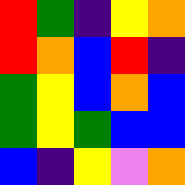[["red", "green", "indigo", "yellow", "orange"], ["red", "orange", "blue", "red", "indigo"], ["green", "yellow", "blue", "orange", "blue"], ["green", "yellow", "green", "blue", "blue"], ["blue", "indigo", "yellow", "violet", "orange"]]